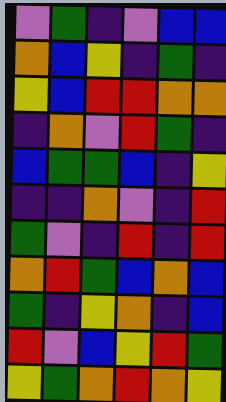[["violet", "green", "indigo", "violet", "blue", "blue"], ["orange", "blue", "yellow", "indigo", "green", "indigo"], ["yellow", "blue", "red", "red", "orange", "orange"], ["indigo", "orange", "violet", "red", "green", "indigo"], ["blue", "green", "green", "blue", "indigo", "yellow"], ["indigo", "indigo", "orange", "violet", "indigo", "red"], ["green", "violet", "indigo", "red", "indigo", "red"], ["orange", "red", "green", "blue", "orange", "blue"], ["green", "indigo", "yellow", "orange", "indigo", "blue"], ["red", "violet", "blue", "yellow", "red", "green"], ["yellow", "green", "orange", "red", "orange", "yellow"]]